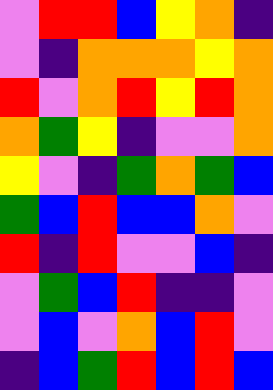[["violet", "red", "red", "blue", "yellow", "orange", "indigo"], ["violet", "indigo", "orange", "orange", "orange", "yellow", "orange"], ["red", "violet", "orange", "red", "yellow", "red", "orange"], ["orange", "green", "yellow", "indigo", "violet", "violet", "orange"], ["yellow", "violet", "indigo", "green", "orange", "green", "blue"], ["green", "blue", "red", "blue", "blue", "orange", "violet"], ["red", "indigo", "red", "violet", "violet", "blue", "indigo"], ["violet", "green", "blue", "red", "indigo", "indigo", "violet"], ["violet", "blue", "violet", "orange", "blue", "red", "violet"], ["indigo", "blue", "green", "red", "blue", "red", "blue"]]